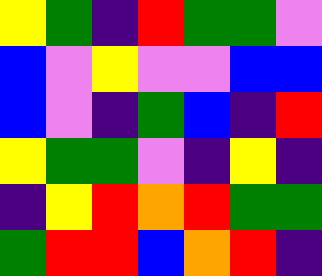[["yellow", "green", "indigo", "red", "green", "green", "violet"], ["blue", "violet", "yellow", "violet", "violet", "blue", "blue"], ["blue", "violet", "indigo", "green", "blue", "indigo", "red"], ["yellow", "green", "green", "violet", "indigo", "yellow", "indigo"], ["indigo", "yellow", "red", "orange", "red", "green", "green"], ["green", "red", "red", "blue", "orange", "red", "indigo"]]